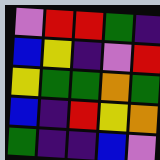[["violet", "red", "red", "green", "indigo"], ["blue", "yellow", "indigo", "violet", "red"], ["yellow", "green", "green", "orange", "green"], ["blue", "indigo", "red", "yellow", "orange"], ["green", "indigo", "indigo", "blue", "violet"]]